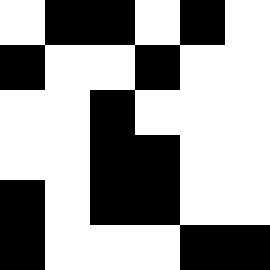[["white", "black", "black", "white", "black", "white"], ["black", "white", "white", "black", "white", "white"], ["white", "white", "black", "white", "white", "white"], ["white", "white", "black", "black", "white", "white"], ["black", "white", "black", "black", "white", "white"], ["black", "white", "white", "white", "black", "black"]]